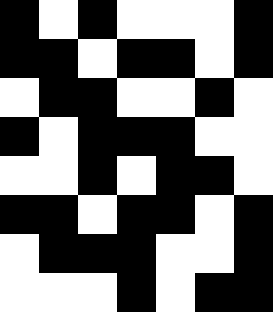[["black", "white", "black", "white", "white", "white", "black"], ["black", "black", "white", "black", "black", "white", "black"], ["white", "black", "black", "white", "white", "black", "white"], ["black", "white", "black", "black", "black", "white", "white"], ["white", "white", "black", "white", "black", "black", "white"], ["black", "black", "white", "black", "black", "white", "black"], ["white", "black", "black", "black", "white", "white", "black"], ["white", "white", "white", "black", "white", "black", "black"]]